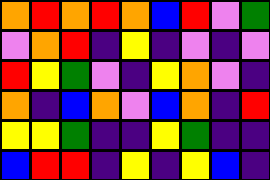[["orange", "red", "orange", "red", "orange", "blue", "red", "violet", "green"], ["violet", "orange", "red", "indigo", "yellow", "indigo", "violet", "indigo", "violet"], ["red", "yellow", "green", "violet", "indigo", "yellow", "orange", "violet", "indigo"], ["orange", "indigo", "blue", "orange", "violet", "blue", "orange", "indigo", "red"], ["yellow", "yellow", "green", "indigo", "indigo", "yellow", "green", "indigo", "indigo"], ["blue", "red", "red", "indigo", "yellow", "indigo", "yellow", "blue", "indigo"]]